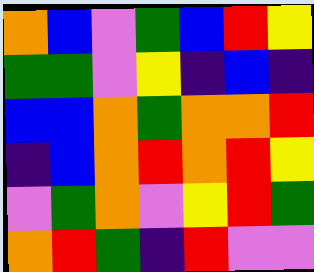[["orange", "blue", "violet", "green", "blue", "red", "yellow"], ["green", "green", "violet", "yellow", "indigo", "blue", "indigo"], ["blue", "blue", "orange", "green", "orange", "orange", "red"], ["indigo", "blue", "orange", "red", "orange", "red", "yellow"], ["violet", "green", "orange", "violet", "yellow", "red", "green"], ["orange", "red", "green", "indigo", "red", "violet", "violet"]]